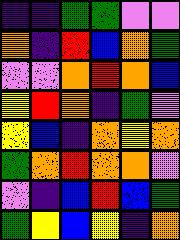[["indigo", "indigo", "green", "green", "violet", "violet"], ["orange", "indigo", "red", "blue", "orange", "green"], ["violet", "violet", "orange", "red", "orange", "blue"], ["yellow", "red", "orange", "indigo", "green", "violet"], ["yellow", "blue", "indigo", "orange", "yellow", "orange"], ["green", "orange", "red", "orange", "orange", "violet"], ["violet", "indigo", "blue", "red", "blue", "green"], ["green", "yellow", "blue", "yellow", "indigo", "orange"]]